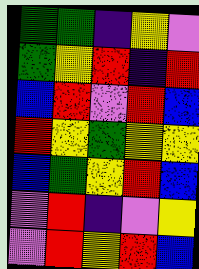[["green", "green", "indigo", "yellow", "violet"], ["green", "yellow", "red", "indigo", "red"], ["blue", "red", "violet", "red", "blue"], ["red", "yellow", "green", "yellow", "yellow"], ["blue", "green", "yellow", "red", "blue"], ["violet", "red", "indigo", "violet", "yellow"], ["violet", "red", "yellow", "red", "blue"]]